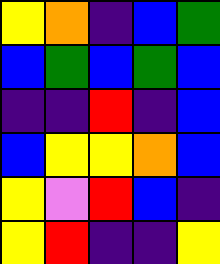[["yellow", "orange", "indigo", "blue", "green"], ["blue", "green", "blue", "green", "blue"], ["indigo", "indigo", "red", "indigo", "blue"], ["blue", "yellow", "yellow", "orange", "blue"], ["yellow", "violet", "red", "blue", "indigo"], ["yellow", "red", "indigo", "indigo", "yellow"]]